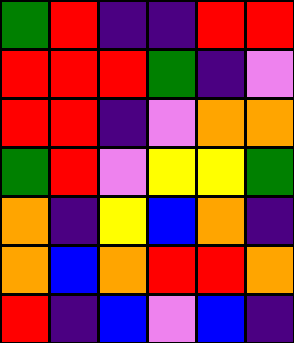[["green", "red", "indigo", "indigo", "red", "red"], ["red", "red", "red", "green", "indigo", "violet"], ["red", "red", "indigo", "violet", "orange", "orange"], ["green", "red", "violet", "yellow", "yellow", "green"], ["orange", "indigo", "yellow", "blue", "orange", "indigo"], ["orange", "blue", "orange", "red", "red", "orange"], ["red", "indigo", "blue", "violet", "blue", "indigo"]]